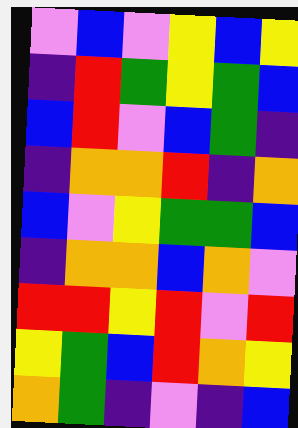[["violet", "blue", "violet", "yellow", "blue", "yellow"], ["indigo", "red", "green", "yellow", "green", "blue"], ["blue", "red", "violet", "blue", "green", "indigo"], ["indigo", "orange", "orange", "red", "indigo", "orange"], ["blue", "violet", "yellow", "green", "green", "blue"], ["indigo", "orange", "orange", "blue", "orange", "violet"], ["red", "red", "yellow", "red", "violet", "red"], ["yellow", "green", "blue", "red", "orange", "yellow"], ["orange", "green", "indigo", "violet", "indigo", "blue"]]